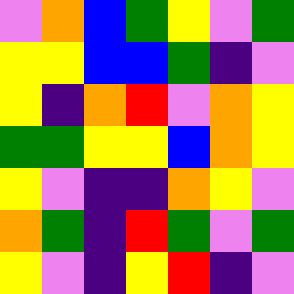[["violet", "orange", "blue", "green", "yellow", "violet", "green"], ["yellow", "yellow", "blue", "blue", "green", "indigo", "violet"], ["yellow", "indigo", "orange", "red", "violet", "orange", "yellow"], ["green", "green", "yellow", "yellow", "blue", "orange", "yellow"], ["yellow", "violet", "indigo", "indigo", "orange", "yellow", "violet"], ["orange", "green", "indigo", "red", "green", "violet", "green"], ["yellow", "violet", "indigo", "yellow", "red", "indigo", "violet"]]